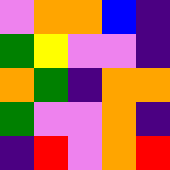[["violet", "orange", "orange", "blue", "indigo"], ["green", "yellow", "violet", "violet", "indigo"], ["orange", "green", "indigo", "orange", "orange"], ["green", "violet", "violet", "orange", "indigo"], ["indigo", "red", "violet", "orange", "red"]]